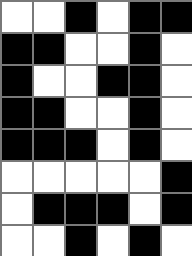[["white", "white", "black", "white", "black", "black"], ["black", "black", "white", "white", "black", "white"], ["black", "white", "white", "black", "black", "white"], ["black", "black", "white", "white", "black", "white"], ["black", "black", "black", "white", "black", "white"], ["white", "white", "white", "white", "white", "black"], ["white", "black", "black", "black", "white", "black"], ["white", "white", "black", "white", "black", "white"]]